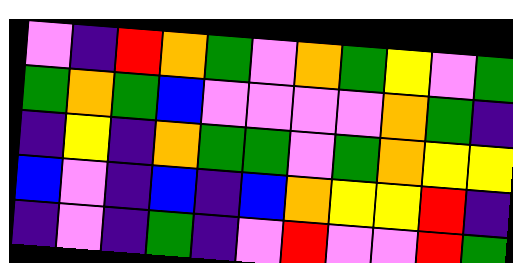[["violet", "indigo", "red", "orange", "green", "violet", "orange", "green", "yellow", "violet", "green"], ["green", "orange", "green", "blue", "violet", "violet", "violet", "violet", "orange", "green", "indigo"], ["indigo", "yellow", "indigo", "orange", "green", "green", "violet", "green", "orange", "yellow", "yellow"], ["blue", "violet", "indigo", "blue", "indigo", "blue", "orange", "yellow", "yellow", "red", "indigo"], ["indigo", "violet", "indigo", "green", "indigo", "violet", "red", "violet", "violet", "red", "green"]]